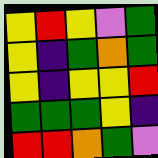[["yellow", "red", "yellow", "violet", "green"], ["yellow", "indigo", "green", "orange", "green"], ["yellow", "indigo", "yellow", "yellow", "red"], ["green", "green", "green", "yellow", "indigo"], ["red", "red", "orange", "green", "violet"]]